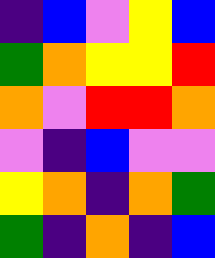[["indigo", "blue", "violet", "yellow", "blue"], ["green", "orange", "yellow", "yellow", "red"], ["orange", "violet", "red", "red", "orange"], ["violet", "indigo", "blue", "violet", "violet"], ["yellow", "orange", "indigo", "orange", "green"], ["green", "indigo", "orange", "indigo", "blue"]]